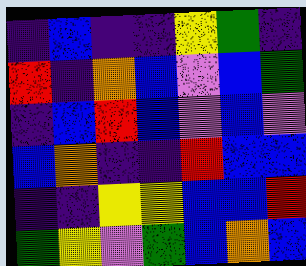[["indigo", "blue", "indigo", "indigo", "yellow", "green", "indigo"], ["red", "indigo", "orange", "blue", "violet", "blue", "green"], ["indigo", "blue", "red", "blue", "violet", "blue", "violet"], ["blue", "orange", "indigo", "indigo", "red", "blue", "blue"], ["indigo", "indigo", "yellow", "yellow", "blue", "blue", "red"], ["green", "yellow", "violet", "green", "blue", "orange", "blue"]]